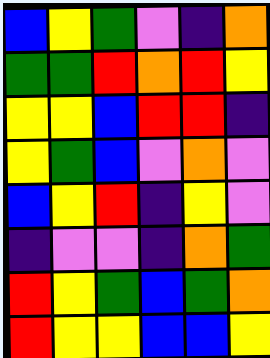[["blue", "yellow", "green", "violet", "indigo", "orange"], ["green", "green", "red", "orange", "red", "yellow"], ["yellow", "yellow", "blue", "red", "red", "indigo"], ["yellow", "green", "blue", "violet", "orange", "violet"], ["blue", "yellow", "red", "indigo", "yellow", "violet"], ["indigo", "violet", "violet", "indigo", "orange", "green"], ["red", "yellow", "green", "blue", "green", "orange"], ["red", "yellow", "yellow", "blue", "blue", "yellow"]]